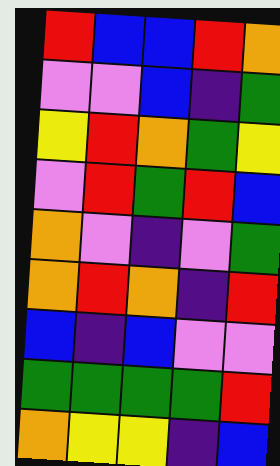[["red", "blue", "blue", "red", "orange"], ["violet", "violet", "blue", "indigo", "green"], ["yellow", "red", "orange", "green", "yellow"], ["violet", "red", "green", "red", "blue"], ["orange", "violet", "indigo", "violet", "green"], ["orange", "red", "orange", "indigo", "red"], ["blue", "indigo", "blue", "violet", "violet"], ["green", "green", "green", "green", "red"], ["orange", "yellow", "yellow", "indigo", "blue"]]